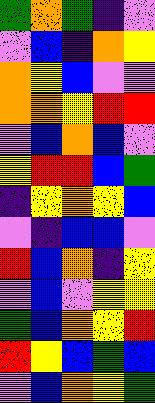[["green", "orange", "green", "indigo", "violet"], ["violet", "blue", "indigo", "orange", "yellow"], ["orange", "yellow", "blue", "violet", "violet"], ["orange", "orange", "yellow", "red", "red"], ["violet", "blue", "orange", "blue", "violet"], ["yellow", "red", "red", "blue", "green"], ["indigo", "yellow", "orange", "yellow", "blue"], ["violet", "indigo", "blue", "blue", "violet"], ["red", "blue", "orange", "indigo", "yellow"], ["violet", "blue", "violet", "yellow", "yellow"], ["green", "blue", "orange", "yellow", "red"], ["red", "yellow", "blue", "green", "blue"], ["violet", "blue", "orange", "yellow", "green"]]